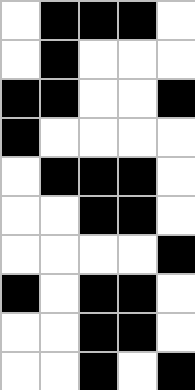[["white", "black", "black", "black", "white"], ["white", "black", "white", "white", "white"], ["black", "black", "white", "white", "black"], ["black", "white", "white", "white", "white"], ["white", "black", "black", "black", "white"], ["white", "white", "black", "black", "white"], ["white", "white", "white", "white", "black"], ["black", "white", "black", "black", "white"], ["white", "white", "black", "black", "white"], ["white", "white", "black", "white", "black"]]